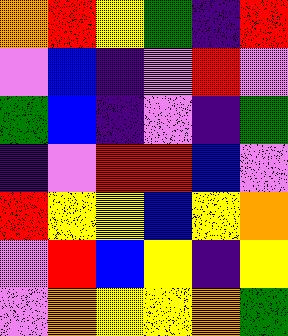[["orange", "red", "yellow", "green", "indigo", "red"], ["violet", "blue", "indigo", "violet", "red", "violet"], ["green", "blue", "indigo", "violet", "indigo", "green"], ["indigo", "violet", "red", "red", "blue", "violet"], ["red", "yellow", "yellow", "blue", "yellow", "orange"], ["violet", "red", "blue", "yellow", "indigo", "yellow"], ["violet", "orange", "yellow", "yellow", "orange", "green"]]